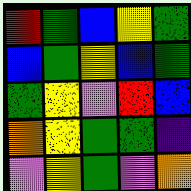[["red", "green", "blue", "yellow", "green"], ["blue", "green", "yellow", "blue", "green"], ["green", "yellow", "violet", "red", "blue"], ["orange", "yellow", "green", "green", "indigo"], ["violet", "yellow", "green", "violet", "orange"]]